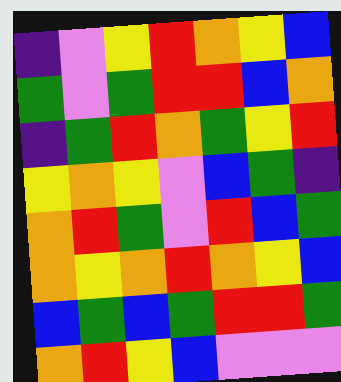[["indigo", "violet", "yellow", "red", "orange", "yellow", "blue"], ["green", "violet", "green", "red", "red", "blue", "orange"], ["indigo", "green", "red", "orange", "green", "yellow", "red"], ["yellow", "orange", "yellow", "violet", "blue", "green", "indigo"], ["orange", "red", "green", "violet", "red", "blue", "green"], ["orange", "yellow", "orange", "red", "orange", "yellow", "blue"], ["blue", "green", "blue", "green", "red", "red", "green"], ["orange", "red", "yellow", "blue", "violet", "violet", "violet"]]